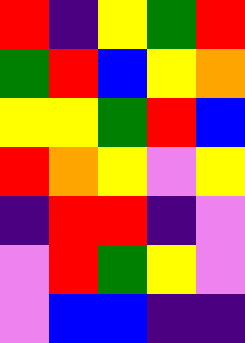[["red", "indigo", "yellow", "green", "red"], ["green", "red", "blue", "yellow", "orange"], ["yellow", "yellow", "green", "red", "blue"], ["red", "orange", "yellow", "violet", "yellow"], ["indigo", "red", "red", "indigo", "violet"], ["violet", "red", "green", "yellow", "violet"], ["violet", "blue", "blue", "indigo", "indigo"]]